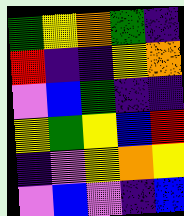[["green", "yellow", "orange", "green", "indigo"], ["red", "indigo", "indigo", "yellow", "orange"], ["violet", "blue", "green", "indigo", "indigo"], ["yellow", "green", "yellow", "blue", "red"], ["indigo", "violet", "yellow", "orange", "yellow"], ["violet", "blue", "violet", "indigo", "blue"]]